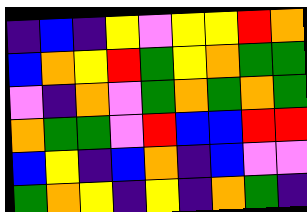[["indigo", "blue", "indigo", "yellow", "violet", "yellow", "yellow", "red", "orange"], ["blue", "orange", "yellow", "red", "green", "yellow", "orange", "green", "green"], ["violet", "indigo", "orange", "violet", "green", "orange", "green", "orange", "green"], ["orange", "green", "green", "violet", "red", "blue", "blue", "red", "red"], ["blue", "yellow", "indigo", "blue", "orange", "indigo", "blue", "violet", "violet"], ["green", "orange", "yellow", "indigo", "yellow", "indigo", "orange", "green", "indigo"]]